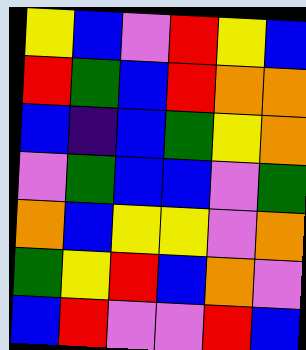[["yellow", "blue", "violet", "red", "yellow", "blue"], ["red", "green", "blue", "red", "orange", "orange"], ["blue", "indigo", "blue", "green", "yellow", "orange"], ["violet", "green", "blue", "blue", "violet", "green"], ["orange", "blue", "yellow", "yellow", "violet", "orange"], ["green", "yellow", "red", "blue", "orange", "violet"], ["blue", "red", "violet", "violet", "red", "blue"]]